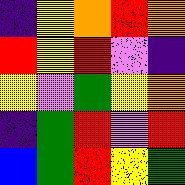[["indigo", "yellow", "orange", "red", "orange"], ["red", "yellow", "red", "violet", "indigo"], ["yellow", "violet", "green", "yellow", "orange"], ["indigo", "green", "red", "violet", "red"], ["blue", "green", "red", "yellow", "green"]]